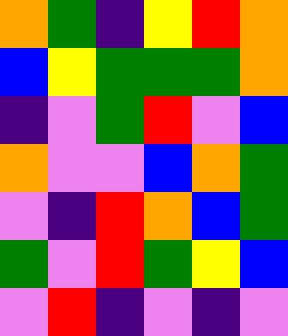[["orange", "green", "indigo", "yellow", "red", "orange"], ["blue", "yellow", "green", "green", "green", "orange"], ["indigo", "violet", "green", "red", "violet", "blue"], ["orange", "violet", "violet", "blue", "orange", "green"], ["violet", "indigo", "red", "orange", "blue", "green"], ["green", "violet", "red", "green", "yellow", "blue"], ["violet", "red", "indigo", "violet", "indigo", "violet"]]